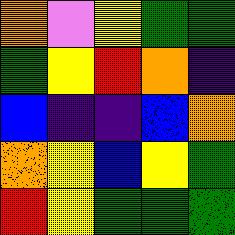[["orange", "violet", "yellow", "green", "green"], ["green", "yellow", "red", "orange", "indigo"], ["blue", "indigo", "indigo", "blue", "orange"], ["orange", "yellow", "blue", "yellow", "green"], ["red", "yellow", "green", "green", "green"]]